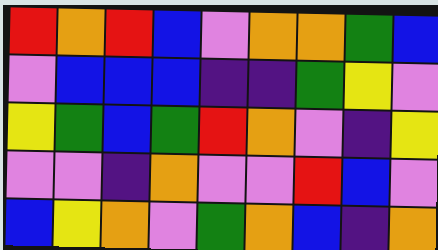[["red", "orange", "red", "blue", "violet", "orange", "orange", "green", "blue"], ["violet", "blue", "blue", "blue", "indigo", "indigo", "green", "yellow", "violet"], ["yellow", "green", "blue", "green", "red", "orange", "violet", "indigo", "yellow"], ["violet", "violet", "indigo", "orange", "violet", "violet", "red", "blue", "violet"], ["blue", "yellow", "orange", "violet", "green", "orange", "blue", "indigo", "orange"]]